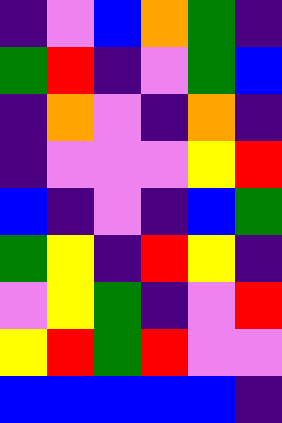[["indigo", "violet", "blue", "orange", "green", "indigo"], ["green", "red", "indigo", "violet", "green", "blue"], ["indigo", "orange", "violet", "indigo", "orange", "indigo"], ["indigo", "violet", "violet", "violet", "yellow", "red"], ["blue", "indigo", "violet", "indigo", "blue", "green"], ["green", "yellow", "indigo", "red", "yellow", "indigo"], ["violet", "yellow", "green", "indigo", "violet", "red"], ["yellow", "red", "green", "red", "violet", "violet"], ["blue", "blue", "blue", "blue", "blue", "indigo"]]